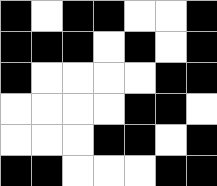[["black", "white", "black", "black", "white", "white", "black"], ["black", "black", "black", "white", "black", "white", "black"], ["black", "white", "white", "white", "white", "black", "black"], ["white", "white", "white", "white", "black", "black", "white"], ["white", "white", "white", "black", "black", "white", "black"], ["black", "black", "white", "white", "white", "black", "black"]]